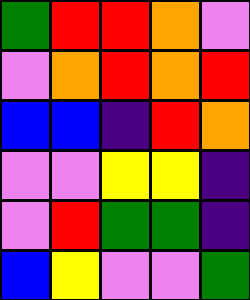[["green", "red", "red", "orange", "violet"], ["violet", "orange", "red", "orange", "red"], ["blue", "blue", "indigo", "red", "orange"], ["violet", "violet", "yellow", "yellow", "indigo"], ["violet", "red", "green", "green", "indigo"], ["blue", "yellow", "violet", "violet", "green"]]